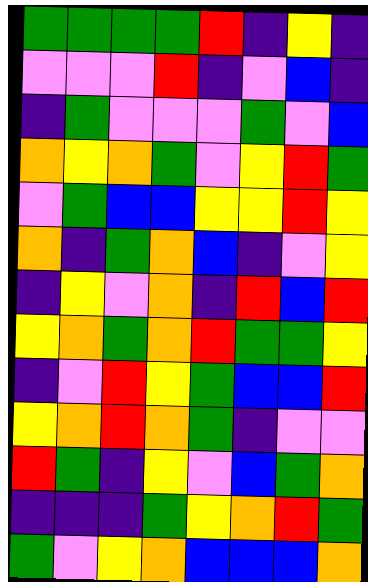[["green", "green", "green", "green", "red", "indigo", "yellow", "indigo"], ["violet", "violet", "violet", "red", "indigo", "violet", "blue", "indigo"], ["indigo", "green", "violet", "violet", "violet", "green", "violet", "blue"], ["orange", "yellow", "orange", "green", "violet", "yellow", "red", "green"], ["violet", "green", "blue", "blue", "yellow", "yellow", "red", "yellow"], ["orange", "indigo", "green", "orange", "blue", "indigo", "violet", "yellow"], ["indigo", "yellow", "violet", "orange", "indigo", "red", "blue", "red"], ["yellow", "orange", "green", "orange", "red", "green", "green", "yellow"], ["indigo", "violet", "red", "yellow", "green", "blue", "blue", "red"], ["yellow", "orange", "red", "orange", "green", "indigo", "violet", "violet"], ["red", "green", "indigo", "yellow", "violet", "blue", "green", "orange"], ["indigo", "indigo", "indigo", "green", "yellow", "orange", "red", "green"], ["green", "violet", "yellow", "orange", "blue", "blue", "blue", "orange"]]